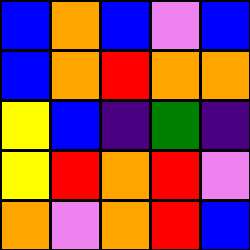[["blue", "orange", "blue", "violet", "blue"], ["blue", "orange", "red", "orange", "orange"], ["yellow", "blue", "indigo", "green", "indigo"], ["yellow", "red", "orange", "red", "violet"], ["orange", "violet", "orange", "red", "blue"]]